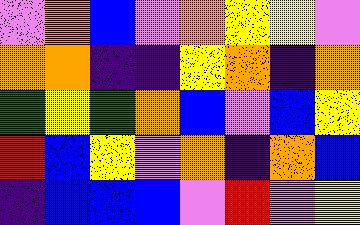[["violet", "orange", "blue", "violet", "orange", "yellow", "yellow", "violet"], ["orange", "orange", "indigo", "indigo", "yellow", "orange", "indigo", "orange"], ["green", "yellow", "green", "orange", "blue", "violet", "blue", "yellow"], ["red", "blue", "yellow", "violet", "orange", "indigo", "orange", "blue"], ["indigo", "blue", "blue", "blue", "violet", "red", "violet", "yellow"]]